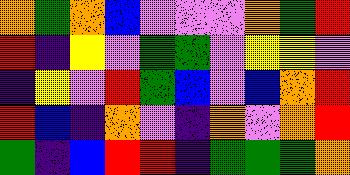[["orange", "green", "orange", "blue", "violet", "violet", "violet", "orange", "green", "red"], ["red", "indigo", "yellow", "violet", "green", "green", "violet", "yellow", "yellow", "violet"], ["indigo", "yellow", "violet", "red", "green", "blue", "violet", "blue", "orange", "red"], ["red", "blue", "indigo", "orange", "violet", "indigo", "orange", "violet", "orange", "red"], ["green", "indigo", "blue", "red", "red", "indigo", "green", "green", "green", "orange"]]